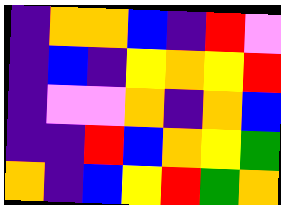[["indigo", "orange", "orange", "blue", "indigo", "red", "violet"], ["indigo", "blue", "indigo", "yellow", "orange", "yellow", "red"], ["indigo", "violet", "violet", "orange", "indigo", "orange", "blue"], ["indigo", "indigo", "red", "blue", "orange", "yellow", "green"], ["orange", "indigo", "blue", "yellow", "red", "green", "orange"]]